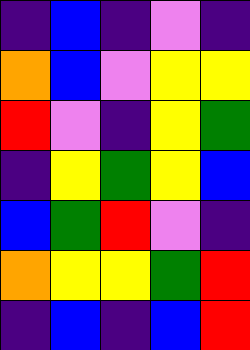[["indigo", "blue", "indigo", "violet", "indigo"], ["orange", "blue", "violet", "yellow", "yellow"], ["red", "violet", "indigo", "yellow", "green"], ["indigo", "yellow", "green", "yellow", "blue"], ["blue", "green", "red", "violet", "indigo"], ["orange", "yellow", "yellow", "green", "red"], ["indigo", "blue", "indigo", "blue", "red"]]